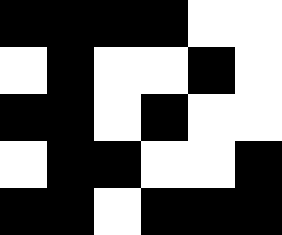[["black", "black", "black", "black", "white", "white"], ["white", "black", "white", "white", "black", "white"], ["black", "black", "white", "black", "white", "white"], ["white", "black", "black", "white", "white", "black"], ["black", "black", "white", "black", "black", "black"]]